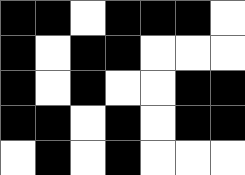[["black", "black", "white", "black", "black", "black", "white"], ["black", "white", "black", "black", "white", "white", "white"], ["black", "white", "black", "white", "white", "black", "black"], ["black", "black", "white", "black", "white", "black", "black"], ["white", "black", "white", "black", "white", "white", "white"]]